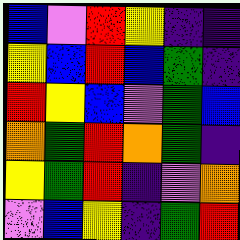[["blue", "violet", "red", "yellow", "indigo", "indigo"], ["yellow", "blue", "red", "blue", "green", "indigo"], ["red", "yellow", "blue", "violet", "green", "blue"], ["orange", "green", "red", "orange", "green", "indigo"], ["yellow", "green", "red", "indigo", "violet", "orange"], ["violet", "blue", "yellow", "indigo", "green", "red"]]